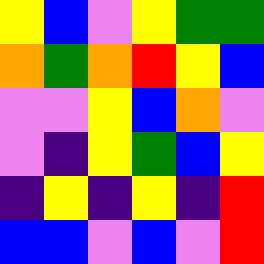[["yellow", "blue", "violet", "yellow", "green", "green"], ["orange", "green", "orange", "red", "yellow", "blue"], ["violet", "violet", "yellow", "blue", "orange", "violet"], ["violet", "indigo", "yellow", "green", "blue", "yellow"], ["indigo", "yellow", "indigo", "yellow", "indigo", "red"], ["blue", "blue", "violet", "blue", "violet", "red"]]